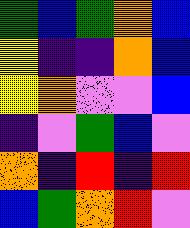[["green", "blue", "green", "orange", "blue"], ["yellow", "indigo", "indigo", "orange", "blue"], ["yellow", "orange", "violet", "violet", "blue"], ["indigo", "violet", "green", "blue", "violet"], ["orange", "indigo", "red", "indigo", "red"], ["blue", "green", "orange", "red", "violet"]]